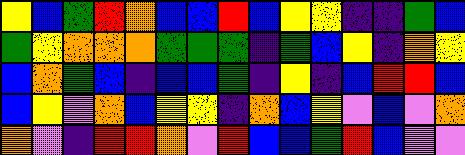[["yellow", "blue", "green", "red", "orange", "blue", "blue", "red", "blue", "yellow", "yellow", "indigo", "indigo", "green", "blue"], ["green", "yellow", "orange", "orange", "orange", "green", "green", "green", "indigo", "green", "blue", "yellow", "indigo", "orange", "yellow"], ["blue", "orange", "green", "blue", "indigo", "blue", "blue", "green", "indigo", "yellow", "indigo", "blue", "red", "red", "blue"], ["blue", "yellow", "violet", "orange", "blue", "yellow", "yellow", "indigo", "orange", "blue", "yellow", "violet", "blue", "violet", "orange"], ["orange", "violet", "indigo", "red", "red", "orange", "violet", "red", "blue", "blue", "green", "red", "blue", "violet", "violet"]]